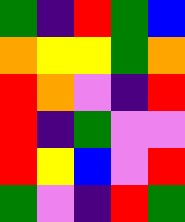[["green", "indigo", "red", "green", "blue"], ["orange", "yellow", "yellow", "green", "orange"], ["red", "orange", "violet", "indigo", "red"], ["red", "indigo", "green", "violet", "violet"], ["red", "yellow", "blue", "violet", "red"], ["green", "violet", "indigo", "red", "green"]]